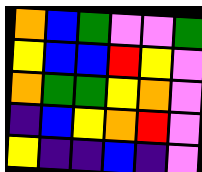[["orange", "blue", "green", "violet", "violet", "green"], ["yellow", "blue", "blue", "red", "yellow", "violet"], ["orange", "green", "green", "yellow", "orange", "violet"], ["indigo", "blue", "yellow", "orange", "red", "violet"], ["yellow", "indigo", "indigo", "blue", "indigo", "violet"]]